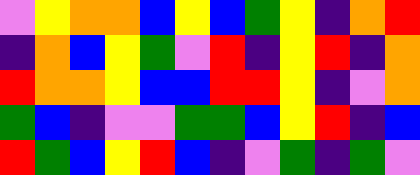[["violet", "yellow", "orange", "orange", "blue", "yellow", "blue", "green", "yellow", "indigo", "orange", "red"], ["indigo", "orange", "blue", "yellow", "green", "violet", "red", "indigo", "yellow", "red", "indigo", "orange"], ["red", "orange", "orange", "yellow", "blue", "blue", "red", "red", "yellow", "indigo", "violet", "orange"], ["green", "blue", "indigo", "violet", "violet", "green", "green", "blue", "yellow", "red", "indigo", "blue"], ["red", "green", "blue", "yellow", "red", "blue", "indigo", "violet", "green", "indigo", "green", "violet"]]